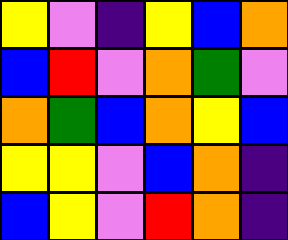[["yellow", "violet", "indigo", "yellow", "blue", "orange"], ["blue", "red", "violet", "orange", "green", "violet"], ["orange", "green", "blue", "orange", "yellow", "blue"], ["yellow", "yellow", "violet", "blue", "orange", "indigo"], ["blue", "yellow", "violet", "red", "orange", "indigo"]]